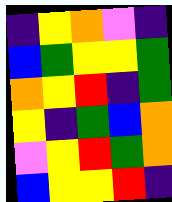[["indigo", "yellow", "orange", "violet", "indigo"], ["blue", "green", "yellow", "yellow", "green"], ["orange", "yellow", "red", "indigo", "green"], ["yellow", "indigo", "green", "blue", "orange"], ["violet", "yellow", "red", "green", "orange"], ["blue", "yellow", "yellow", "red", "indigo"]]